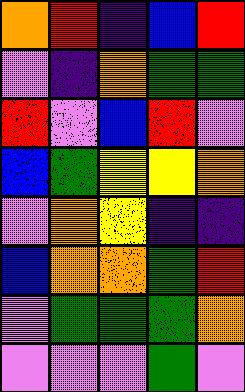[["orange", "red", "indigo", "blue", "red"], ["violet", "indigo", "orange", "green", "green"], ["red", "violet", "blue", "red", "violet"], ["blue", "green", "yellow", "yellow", "orange"], ["violet", "orange", "yellow", "indigo", "indigo"], ["blue", "orange", "orange", "green", "red"], ["violet", "green", "green", "green", "orange"], ["violet", "violet", "violet", "green", "violet"]]